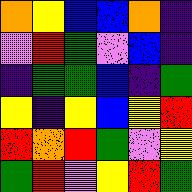[["orange", "yellow", "blue", "blue", "orange", "indigo"], ["violet", "red", "green", "violet", "blue", "indigo"], ["indigo", "green", "green", "blue", "indigo", "green"], ["yellow", "indigo", "yellow", "blue", "yellow", "red"], ["red", "orange", "red", "green", "violet", "yellow"], ["green", "red", "violet", "yellow", "red", "green"]]